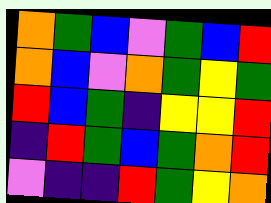[["orange", "green", "blue", "violet", "green", "blue", "red"], ["orange", "blue", "violet", "orange", "green", "yellow", "green"], ["red", "blue", "green", "indigo", "yellow", "yellow", "red"], ["indigo", "red", "green", "blue", "green", "orange", "red"], ["violet", "indigo", "indigo", "red", "green", "yellow", "orange"]]